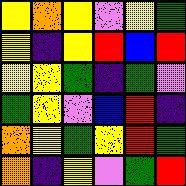[["yellow", "orange", "yellow", "violet", "yellow", "green"], ["yellow", "indigo", "yellow", "red", "blue", "red"], ["yellow", "yellow", "green", "indigo", "green", "violet"], ["green", "yellow", "violet", "blue", "red", "indigo"], ["orange", "yellow", "green", "yellow", "red", "green"], ["orange", "indigo", "yellow", "violet", "green", "red"]]